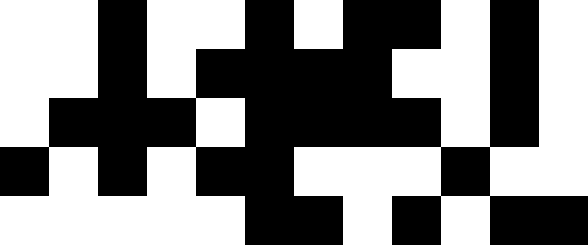[["white", "white", "black", "white", "white", "black", "white", "black", "black", "white", "black", "white"], ["white", "white", "black", "white", "black", "black", "black", "black", "white", "white", "black", "white"], ["white", "black", "black", "black", "white", "black", "black", "black", "black", "white", "black", "white"], ["black", "white", "black", "white", "black", "black", "white", "white", "white", "black", "white", "white"], ["white", "white", "white", "white", "white", "black", "black", "white", "black", "white", "black", "black"]]